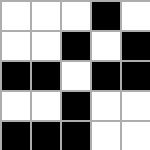[["white", "white", "white", "black", "white"], ["white", "white", "black", "white", "black"], ["black", "black", "white", "black", "black"], ["white", "white", "black", "white", "white"], ["black", "black", "black", "white", "white"]]